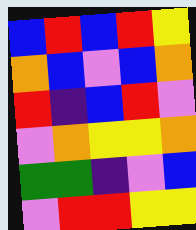[["blue", "red", "blue", "red", "yellow"], ["orange", "blue", "violet", "blue", "orange"], ["red", "indigo", "blue", "red", "violet"], ["violet", "orange", "yellow", "yellow", "orange"], ["green", "green", "indigo", "violet", "blue"], ["violet", "red", "red", "yellow", "yellow"]]